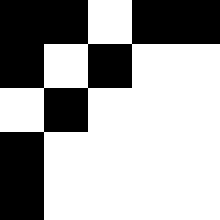[["black", "black", "white", "black", "black"], ["black", "white", "black", "white", "white"], ["white", "black", "white", "white", "white"], ["black", "white", "white", "white", "white"], ["black", "white", "white", "white", "white"]]